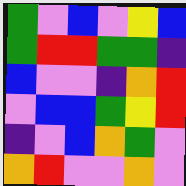[["green", "violet", "blue", "violet", "yellow", "blue"], ["green", "red", "red", "green", "green", "indigo"], ["blue", "violet", "violet", "indigo", "orange", "red"], ["violet", "blue", "blue", "green", "yellow", "red"], ["indigo", "violet", "blue", "orange", "green", "violet"], ["orange", "red", "violet", "violet", "orange", "violet"]]